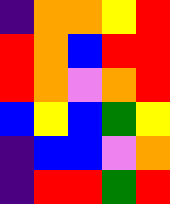[["indigo", "orange", "orange", "yellow", "red"], ["red", "orange", "blue", "red", "red"], ["red", "orange", "violet", "orange", "red"], ["blue", "yellow", "blue", "green", "yellow"], ["indigo", "blue", "blue", "violet", "orange"], ["indigo", "red", "red", "green", "red"]]